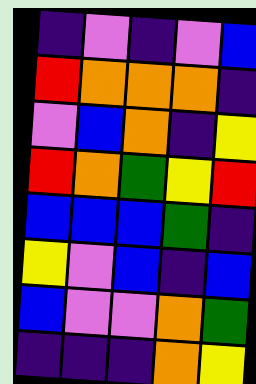[["indigo", "violet", "indigo", "violet", "blue"], ["red", "orange", "orange", "orange", "indigo"], ["violet", "blue", "orange", "indigo", "yellow"], ["red", "orange", "green", "yellow", "red"], ["blue", "blue", "blue", "green", "indigo"], ["yellow", "violet", "blue", "indigo", "blue"], ["blue", "violet", "violet", "orange", "green"], ["indigo", "indigo", "indigo", "orange", "yellow"]]